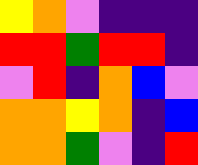[["yellow", "orange", "violet", "indigo", "indigo", "indigo"], ["red", "red", "green", "red", "red", "indigo"], ["violet", "red", "indigo", "orange", "blue", "violet"], ["orange", "orange", "yellow", "orange", "indigo", "blue"], ["orange", "orange", "green", "violet", "indigo", "red"]]